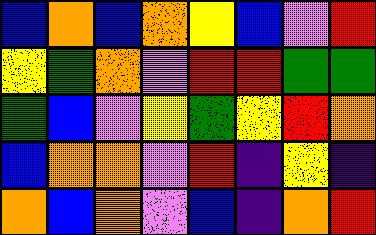[["blue", "orange", "blue", "orange", "yellow", "blue", "violet", "red"], ["yellow", "green", "orange", "violet", "red", "red", "green", "green"], ["green", "blue", "violet", "yellow", "green", "yellow", "red", "orange"], ["blue", "orange", "orange", "violet", "red", "indigo", "yellow", "indigo"], ["orange", "blue", "orange", "violet", "blue", "indigo", "orange", "red"]]